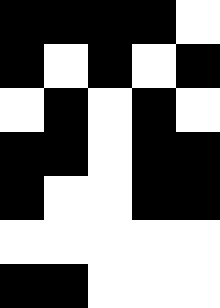[["black", "black", "black", "black", "white"], ["black", "white", "black", "white", "black"], ["white", "black", "white", "black", "white"], ["black", "black", "white", "black", "black"], ["black", "white", "white", "black", "black"], ["white", "white", "white", "white", "white"], ["black", "black", "white", "white", "white"]]